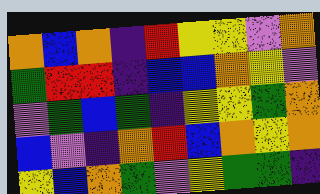[["orange", "blue", "orange", "indigo", "red", "yellow", "yellow", "violet", "orange"], ["green", "red", "red", "indigo", "blue", "blue", "orange", "yellow", "violet"], ["violet", "green", "blue", "green", "indigo", "yellow", "yellow", "green", "orange"], ["blue", "violet", "indigo", "orange", "red", "blue", "orange", "yellow", "orange"], ["yellow", "blue", "orange", "green", "violet", "yellow", "green", "green", "indigo"]]